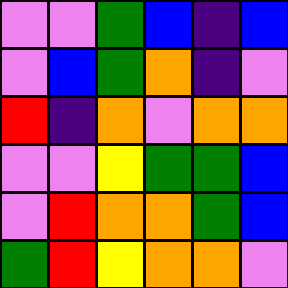[["violet", "violet", "green", "blue", "indigo", "blue"], ["violet", "blue", "green", "orange", "indigo", "violet"], ["red", "indigo", "orange", "violet", "orange", "orange"], ["violet", "violet", "yellow", "green", "green", "blue"], ["violet", "red", "orange", "orange", "green", "blue"], ["green", "red", "yellow", "orange", "orange", "violet"]]